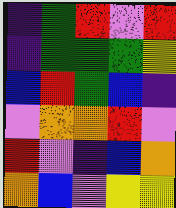[["indigo", "green", "red", "violet", "red"], ["indigo", "green", "green", "green", "yellow"], ["blue", "red", "green", "blue", "indigo"], ["violet", "orange", "orange", "red", "violet"], ["red", "violet", "indigo", "blue", "orange"], ["orange", "blue", "violet", "yellow", "yellow"]]